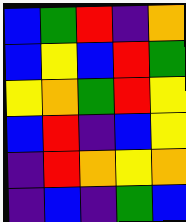[["blue", "green", "red", "indigo", "orange"], ["blue", "yellow", "blue", "red", "green"], ["yellow", "orange", "green", "red", "yellow"], ["blue", "red", "indigo", "blue", "yellow"], ["indigo", "red", "orange", "yellow", "orange"], ["indigo", "blue", "indigo", "green", "blue"]]